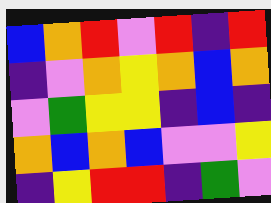[["blue", "orange", "red", "violet", "red", "indigo", "red"], ["indigo", "violet", "orange", "yellow", "orange", "blue", "orange"], ["violet", "green", "yellow", "yellow", "indigo", "blue", "indigo"], ["orange", "blue", "orange", "blue", "violet", "violet", "yellow"], ["indigo", "yellow", "red", "red", "indigo", "green", "violet"]]